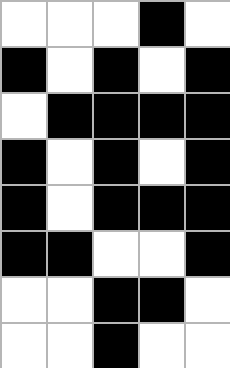[["white", "white", "white", "black", "white"], ["black", "white", "black", "white", "black"], ["white", "black", "black", "black", "black"], ["black", "white", "black", "white", "black"], ["black", "white", "black", "black", "black"], ["black", "black", "white", "white", "black"], ["white", "white", "black", "black", "white"], ["white", "white", "black", "white", "white"]]